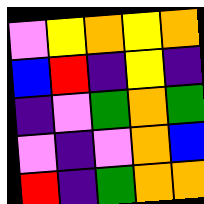[["violet", "yellow", "orange", "yellow", "orange"], ["blue", "red", "indigo", "yellow", "indigo"], ["indigo", "violet", "green", "orange", "green"], ["violet", "indigo", "violet", "orange", "blue"], ["red", "indigo", "green", "orange", "orange"]]